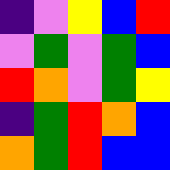[["indigo", "violet", "yellow", "blue", "red"], ["violet", "green", "violet", "green", "blue"], ["red", "orange", "violet", "green", "yellow"], ["indigo", "green", "red", "orange", "blue"], ["orange", "green", "red", "blue", "blue"]]